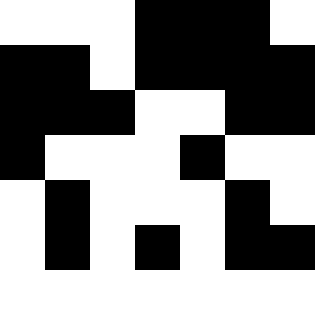[["white", "white", "white", "black", "black", "black", "white"], ["black", "black", "white", "black", "black", "black", "black"], ["black", "black", "black", "white", "white", "black", "black"], ["black", "white", "white", "white", "black", "white", "white"], ["white", "black", "white", "white", "white", "black", "white"], ["white", "black", "white", "black", "white", "black", "black"], ["white", "white", "white", "white", "white", "white", "white"]]